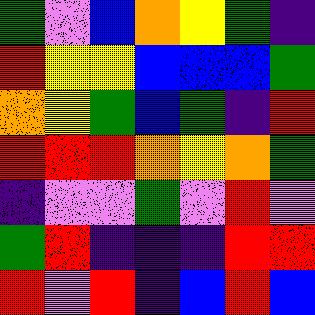[["green", "violet", "blue", "orange", "yellow", "green", "indigo"], ["red", "yellow", "yellow", "blue", "blue", "blue", "green"], ["orange", "yellow", "green", "blue", "green", "indigo", "red"], ["red", "red", "red", "orange", "yellow", "orange", "green"], ["indigo", "violet", "violet", "green", "violet", "red", "violet"], ["green", "red", "indigo", "indigo", "indigo", "red", "red"], ["red", "violet", "red", "indigo", "blue", "red", "blue"]]